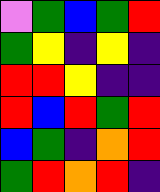[["violet", "green", "blue", "green", "red"], ["green", "yellow", "indigo", "yellow", "indigo"], ["red", "red", "yellow", "indigo", "indigo"], ["red", "blue", "red", "green", "red"], ["blue", "green", "indigo", "orange", "red"], ["green", "red", "orange", "red", "indigo"]]